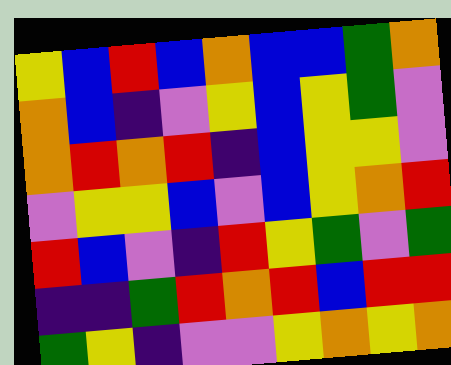[["yellow", "blue", "red", "blue", "orange", "blue", "blue", "green", "orange"], ["orange", "blue", "indigo", "violet", "yellow", "blue", "yellow", "green", "violet"], ["orange", "red", "orange", "red", "indigo", "blue", "yellow", "yellow", "violet"], ["violet", "yellow", "yellow", "blue", "violet", "blue", "yellow", "orange", "red"], ["red", "blue", "violet", "indigo", "red", "yellow", "green", "violet", "green"], ["indigo", "indigo", "green", "red", "orange", "red", "blue", "red", "red"], ["green", "yellow", "indigo", "violet", "violet", "yellow", "orange", "yellow", "orange"]]